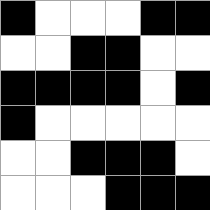[["black", "white", "white", "white", "black", "black"], ["white", "white", "black", "black", "white", "white"], ["black", "black", "black", "black", "white", "black"], ["black", "white", "white", "white", "white", "white"], ["white", "white", "black", "black", "black", "white"], ["white", "white", "white", "black", "black", "black"]]